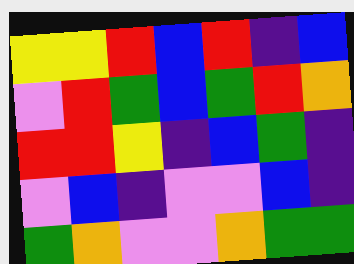[["yellow", "yellow", "red", "blue", "red", "indigo", "blue"], ["violet", "red", "green", "blue", "green", "red", "orange"], ["red", "red", "yellow", "indigo", "blue", "green", "indigo"], ["violet", "blue", "indigo", "violet", "violet", "blue", "indigo"], ["green", "orange", "violet", "violet", "orange", "green", "green"]]